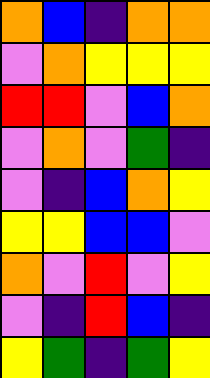[["orange", "blue", "indigo", "orange", "orange"], ["violet", "orange", "yellow", "yellow", "yellow"], ["red", "red", "violet", "blue", "orange"], ["violet", "orange", "violet", "green", "indigo"], ["violet", "indigo", "blue", "orange", "yellow"], ["yellow", "yellow", "blue", "blue", "violet"], ["orange", "violet", "red", "violet", "yellow"], ["violet", "indigo", "red", "blue", "indigo"], ["yellow", "green", "indigo", "green", "yellow"]]